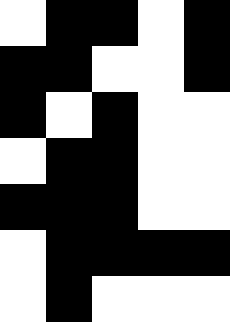[["white", "black", "black", "white", "black"], ["black", "black", "white", "white", "black"], ["black", "white", "black", "white", "white"], ["white", "black", "black", "white", "white"], ["black", "black", "black", "white", "white"], ["white", "black", "black", "black", "black"], ["white", "black", "white", "white", "white"]]